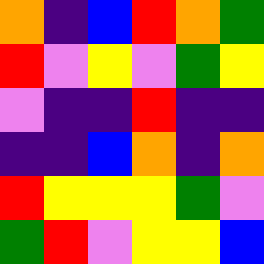[["orange", "indigo", "blue", "red", "orange", "green"], ["red", "violet", "yellow", "violet", "green", "yellow"], ["violet", "indigo", "indigo", "red", "indigo", "indigo"], ["indigo", "indigo", "blue", "orange", "indigo", "orange"], ["red", "yellow", "yellow", "yellow", "green", "violet"], ["green", "red", "violet", "yellow", "yellow", "blue"]]